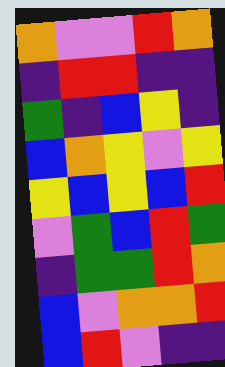[["orange", "violet", "violet", "red", "orange"], ["indigo", "red", "red", "indigo", "indigo"], ["green", "indigo", "blue", "yellow", "indigo"], ["blue", "orange", "yellow", "violet", "yellow"], ["yellow", "blue", "yellow", "blue", "red"], ["violet", "green", "blue", "red", "green"], ["indigo", "green", "green", "red", "orange"], ["blue", "violet", "orange", "orange", "red"], ["blue", "red", "violet", "indigo", "indigo"]]